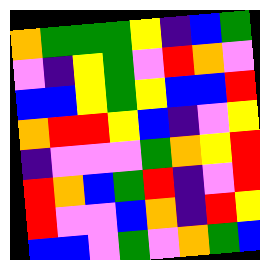[["orange", "green", "green", "green", "yellow", "indigo", "blue", "green"], ["violet", "indigo", "yellow", "green", "violet", "red", "orange", "violet"], ["blue", "blue", "yellow", "green", "yellow", "blue", "blue", "red"], ["orange", "red", "red", "yellow", "blue", "indigo", "violet", "yellow"], ["indigo", "violet", "violet", "violet", "green", "orange", "yellow", "red"], ["red", "orange", "blue", "green", "red", "indigo", "violet", "red"], ["red", "violet", "violet", "blue", "orange", "indigo", "red", "yellow"], ["blue", "blue", "violet", "green", "violet", "orange", "green", "blue"]]